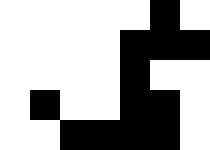[["white", "white", "white", "white", "white", "black", "white"], ["white", "white", "white", "white", "black", "black", "black"], ["white", "white", "white", "white", "black", "white", "white"], ["white", "black", "white", "white", "black", "black", "white"], ["white", "white", "black", "black", "black", "black", "white"]]